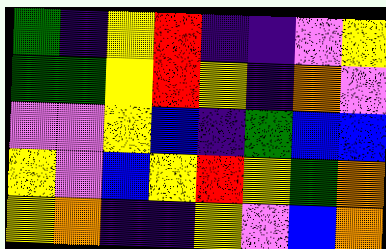[["green", "indigo", "yellow", "red", "indigo", "indigo", "violet", "yellow"], ["green", "green", "yellow", "red", "yellow", "indigo", "orange", "violet"], ["violet", "violet", "yellow", "blue", "indigo", "green", "blue", "blue"], ["yellow", "violet", "blue", "yellow", "red", "yellow", "green", "orange"], ["yellow", "orange", "indigo", "indigo", "yellow", "violet", "blue", "orange"]]